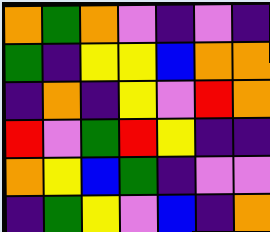[["orange", "green", "orange", "violet", "indigo", "violet", "indigo"], ["green", "indigo", "yellow", "yellow", "blue", "orange", "orange"], ["indigo", "orange", "indigo", "yellow", "violet", "red", "orange"], ["red", "violet", "green", "red", "yellow", "indigo", "indigo"], ["orange", "yellow", "blue", "green", "indigo", "violet", "violet"], ["indigo", "green", "yellow", "violet", "blue", "indigo", "orange"]]